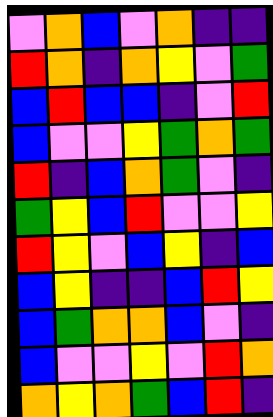[["violet", "orange", "blue", "violet", "orange", "indigo", "indigo"], ["red", "orange", "indigo", "orange", "yellow", "violet", "green"], ["blue", "red", "blue", "blue", "indigo", "violet", "red"], ["blue", "violet", "violet", "yellow", "green", "orange", "green"], ["red", "indigo", "blue", "orange", "green", "violet", "indigo"], ["green", "yellow", "blue", "red", "violet", "violet", "yellow"], ["red", "yellow", "violet", "blue", "yellow", "indigo", "blue"], ["blue", "yellow", "indigo", "indigo", "blue", "red", "yellow"], ["blue", "green", "orange", "orange", "blue", "violet", "indigo"], ["blue", "violet", "violet", "yellow", "violet", "red", "orange"], ["orange", "yellow", "orange", "green", "blue", "red", "indigo"]]